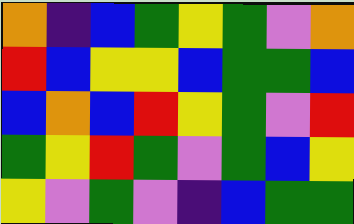[["orange", "indigo", "blue", "green", "yellow", "green", "violet", "orange"], ["red", "blue", "yellow", "yellow", "blue", "green", "green", "blue"], ["blue", "orange", "blue", "red", "yellow", "green", "violet", "red"], ["green", "yellow", "red", "green", "violet", "green", "blue", "yellow"], ["yellow", "violet", "green", "violet", "indigo", "blue", "green", "green"]]